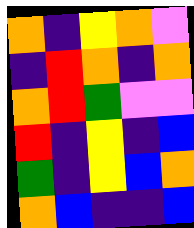[["orange", "indigo", "yellow", "orange", "violet"], ["indigo", "red", "orange", "indigo", "orange"], ["orange", "red", "green", "violet", "violet"], ["red", "indigo", "yellow", "indigo", "blue"], ["green", "indigo", "yellow", "blue", "orange"], ["orange", "blue", "indigo", "indigo", "blue"]]